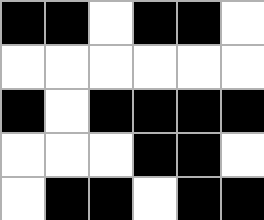[["black", "black", "white", "black", "black", "white"], ["white", "white", "white", "white", "white", "white"], ["black", "white", "black", "black", "black", "black"], ["white", "white", "white", "black", "black", "white"], ["white", "black", "black", "white", "black", "black"]]